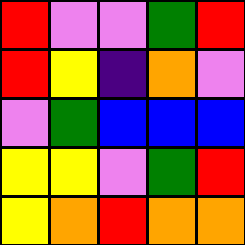[["red", "violet", "violet", "green", "red"], ["red", "yellow", "indigo", "orange", "violet"], ["violet", "green", "blue", "blue", "blue"], ["yellow", "yellow", "violet", "green", "red"], ["yellow", "orange", "red", "orange", "orange"]]